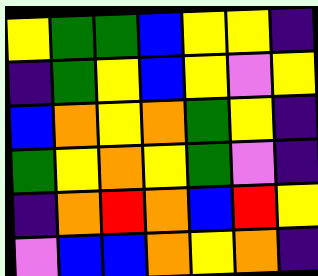[["yellow", "green", "green", "blue", "yellow", "yellow", "indigo"], ["indigo", "green", "yellow", "blue", "yellow", "violet", "yellow"], ["blue", "orange", "yellow", "orange", "green", "yellow", "indigo"], ["green", "yellow", "orange", "yellow", "green", "violet", "indigo"], ["indigo", "orange", "red", "orange", "blue", "red", "yellow"], ["violet", "blue", "blue", "orange", "yellow", "orange", "indigo"]]